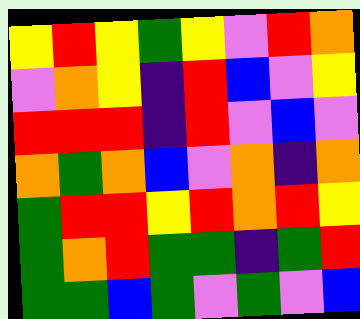[["yellow", "red", "yellow", "green", "yellow", "violet", "red", "orange"], ["violet", "orange", "yellow", "indigo", "red", "blue", "violet", "yellow"], ["red", "red", "red", "indigo", "red", "violet", "blue", "violet"], ["orange", "green", "orange", "blue", "violet", "orange", "indigo", "orange"], ["green", "red", "red", "yellow", "red", "orange", "red", "yellow"], ["green", "orange", "red", "green", "green", "indigo", "green", "red"], ["green", "green", "blue", "green", "violet", "green", "violet", "blue"]]